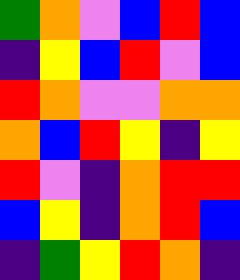[["green", "orange", "violet", "blue", "red", "blue"], ["indigo", "yellow", "blue", "red", "violet", "blue"], ["red", "orange", "violet", "violet", "orange", "orange"], ["orange", "blue", "red", "yellow", "indigo", "yellow"], ["red", "violet", "indigo", "orange", "red", "red"], ["blue", "yellow", "indigo", "orange", "red", "blue"], ["indigo", "green", "yellow", "red", "orange", "indigo"]]